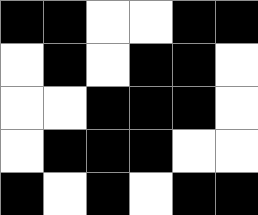[["black", "black", "white", "white", "black", "black"], ["white", "black", "white", "black", "black", "white"], ["white", "white", "black", "black", "black", "white"], ["white", "black", "black", "black", "white", "white"], ["black", "white", "black", "white", "black", "black"]]